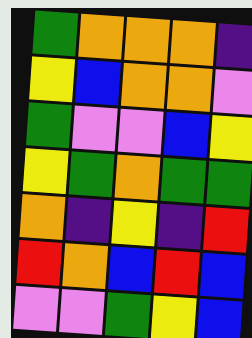[["green", "orange", "orange", "orange", "indigo"], ["yellow", "blue", "orange", "orange", "violet"], ["green", "violet", "violet", "blue", "yellow"], ["yellow", "green", "orange", "green", "green"], ["orange", "indigo", "yellow", "indigo", "red"], ["red", "orange", "blue", "red", "blue"], ["violet", "violet", "green", "yellow", "blue"]]